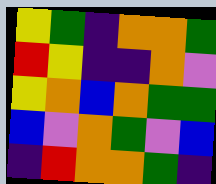[["yellow", "green", "indigo", "orange", "orange", "green"], ["red", "yellow", "indigo", "indigo", "orange", "violet"], ["yellow", "orange", "blue", "orange", "green", "green"], ["blue", "violet", "orange", "green", "violet", "blue"], ["indigo", "red", "orange", "orange", "green", "indigo"]]